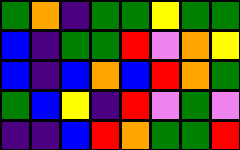[["green", "orange", "indigo", "green", "green", "yellow", "green", "green"], ["blue", "indigo", "green", "green", "red", "violet", "orange", "yellow"], ["blue", "indigo", "blue", "orange", "blue", "red", "orange", "green"], ["green", "blue", "yellow", "indigo", "red", "violet", "green", "violet"], ["indigo", "indigo", "blue", "red", "orange", "green", "green", "red"]]